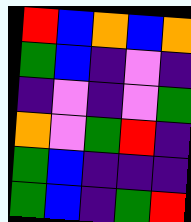[["red", "blue", "orange", "blue", "orange"], ["green", "blue", "indigo", "violet", "indigo"], ["indigo", "violet", "indigo", "violet", "green"], ["orange", "violet", "green", "red", "indigo"], ["green", "blue", "indigo", "indigo", "indigo"], ["green", "blue", "indigo", "green", "red"]]